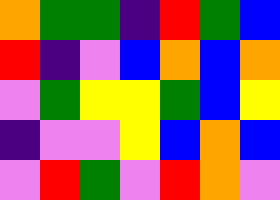[["orange", "green", "green", "indigo", "red", "green", "blue"], ["red", "indigo", "violet", "blue", "orange", "blue", "orange"], ["violet", "green", "yellow", "yellow", "green", "blue", "yellow"], ["indigo", "violet", "violet", "yellow", "blue", "orange", "blue"], ["violet", "red", "green", "violet", "red", "orange", "violet"]]